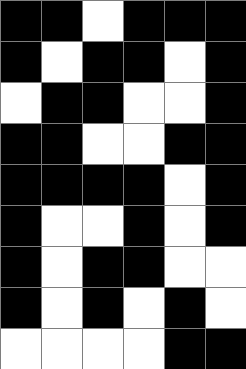[["black", "black", "white", "black", "black", "black"], ["black", "white", "black", "black", "white", "black"], ["white", "black", "black", "white", "white", "black"], ["black", "black", "white", "white", "black", "black"], ["black", "black", "black", "black", "white", "black"], ["black", "white", "white", "black", "white", "black"], ["black", "white", "black", "black", "white", "white"], ["black", "white", "black", "white", "black", "white"], ["white", "white", "white", "white", "black", "black"]]